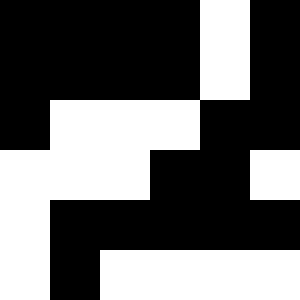[["black", "black", "black", "black", "white", "black"], ["black", "black", "black", "black", "white", "black"], ["black", "white", "white", "white", "black", "black"], ["white", "white", "white", "black", "black", "white"], ["white", "black", "black", "black", "black", "black"], ["white", "black", "white", "white", "white", "white"]]